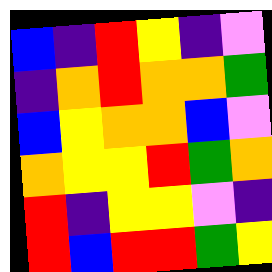[["blue", "indigo", "red", "yellow", "indigo", "violet"], ["indigo", "orange", "red", "orange", "orange", "green"], ["blue", "yellow", "orange", "orange", "blue", "violet"], ["orange", "yellow", "yellow", "red", "green", "orange"], ["red", "indigo", "yellow", "yellow", "violet", "indigo"], ["red", "blue", "red", "red", "green", "yellow"]]